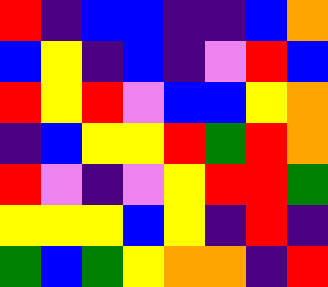[["red", "indigo", "blue", "blue", "indigo", "indigo", "blue", "orange"], ["blue", "yellow", "indigo", "blue", "indigo", "violet", "red", "blue"], ["red", "yellow", "red", "violet", "blue", "blue", "yellow", "orange"], ["indigo", "blue", "yellow", "yellow", "red", "green", "red", "orange"], ["red", "violet", "indigo", "violet", "yellow", "red", "red", "green"], ["yellow", "yellow", "yellow", "blue", "yellow", "indigo", "red", "indigo"], ["green", "blue", "green", "yellow", "orange", "orange", "indigo", "red"]]